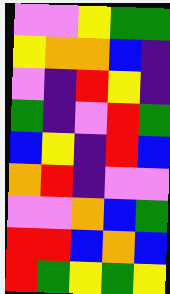[["violet", "violet", "yellow", "green", "green"], ["yellow", "orange", "orange", "blue", "indigo"], ["violet", "indigo", "red", "yellow", "indigo"], ["green", "indigo", "violet", "red", "green"], ["blue", "yellow", "indigo", "red", "blue"], ["orange", "red", "indigo", "violet", "violet"], ["violet", "violet", "orange", "blue", "green"], ["red", "red", "blue", "orange", "blue"], ["red", "green", "yellow", "green", "yellow"]]